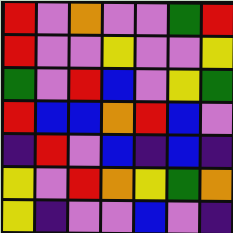[["red", "violet", "orange", "violet", "violet", "green", "red"], ["red", "violet", "violet", "yellow", "violet", "violet", "yellow"], ["green", "violet", "red", "blue", "violet", "yellow", "green"], ["red", "blue", "blue", "orange", "red", "blue", "violet"], ["indigo", "red", "violet", "blue", "indigo", "blue", "indigo"], ["yellow", "violet", "red", "orange", "yellow", "green", "orange"], ["yellow", "indigo", "violet", "violet", "blue", "violet", "indigo"]]